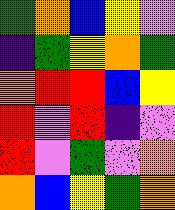[["green", "orange", "blue", "yellow", "violet"], ["indigo", "green", "yellow", "orange", "green"], ["orange", "red", "red", "blue", "yellow"], ["red", "violet", "red", "indigo", "violet"], ["red", "violet", "green", "violet", "orange"], ["orange", "blue", "yellow", "green", "orange"]]